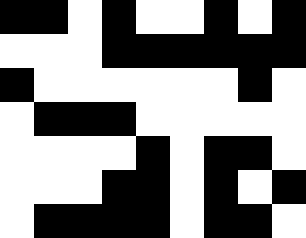[["black", "black", "white", "black", "white", "white", "black", "white", "black"], ["white", "white", "white", "black", "black", "black", "black", "black", "black"], ["black", "white", "white", "white", "white", "white", "white", "black", "white"], ["white", "black", "black", "black", "white", "white", "white", "white", "white"], ["white", "white", "white", "white", "black", "white", "black", "black", "white"], ["white", "white", "white", "black", "black", "white", "black", "white", "black"], ["white", "black", "black", "black", "black", "white", "black", "black", "white"]]